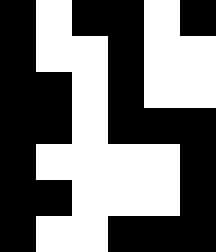[["black", "white", "black", "black", "white", "black"], ["black", "white", "white", "black", "white", "white"], ["black", "black", "white", "black", "white", "white"], ["black", "black", "white", "black", "black", "black"], ["black", "white", "white", "white", "white", "black"], ["black", "black", "white", "white", "white", "black"], ["black", "white", "white", "black", "black", "black"]]